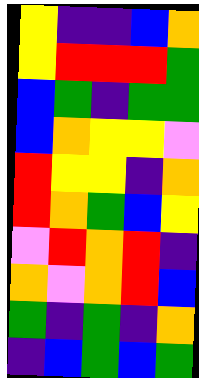[["yellow", "indigo", "indigo", "blue", "orange"], ["yellow", "red", "red", "red", "green"], ["blue", "green", "indigo", "green", "green"], ["blue", "orange", "yellow", "yellow", "violet"], ["red", "yellow", "yellow", "indigo", "orange"], ["red", "orange", "green", "blue", "yellow"], ["violet", "red", "orange", "red", "indigo"], ["orange", "violet", "orange", "red", "blue"], ["green", "indigo", "green", "indigo", "orange"], ["indigo", "blue", "green", "blue", "green"]]